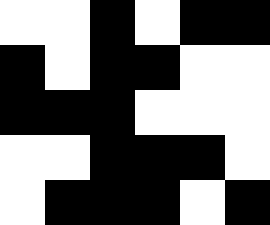[["white", "white", "black", "white", "black", "black"], ["black", "white", "black", "black", "white", "white"], ["black", "black", "black", "white", "white", "white"], ["white", "white", "black", "black", "black", "white"], ["white", "black", "black", "black", "white", "black"]]